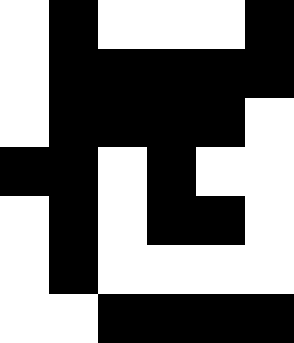[["white", "black", "white", "white", "white", "black"], ["white", "black", "black", "black", "black", "black"], ["white", "black", "black", "black", "black", "white"], ["black", "black", "white", "black", "white", "white"], ["white", "black", "white", "black", "black", "white"], ["white", "black", "white", "white", "white", "white"], ["white", "white", "black", "black", "black", "black"]]